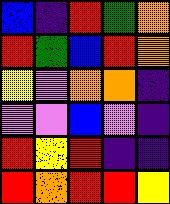[["blue", "indigo", "red", "green", "orange"], ["red", "green", "blue", "red", "orange"], ["yellow", "violet", "orange", "orange", "indigo"], ["violet", "violet", "blue", "violet", "indigo"], ["red", "yellow", "red", "indigo", "indigo"], ["red", "orange", "red", "red", "yellow"]]